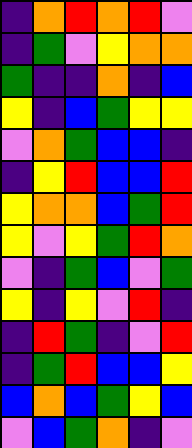[["indigo", "orange", "red", "orange", "red", "violet"], ["indigo", "green", "violet", "yellow", "orange", "orange"], ["green", "indigo", "indigo", "orange", "indigo", "blue"], ["yellow", "indigo", "blue", "green", "yellow", "yellow"], ["violet", "orange", "green", "blue", "blue", "indigo"], ["indigo", "yellow", "red", "blue", "blue", "red"], ["yellow", "orange", "orange", "blue", "green", "red"], ["yellow", "violet", "yellow", "green", "red", "orange"], ["violet", "indigo", "green", "blue", "violet", "green"], ["yellow", "indigo", "yellow", "violet", "red", "indigo"], ["indigo", "red", "green", "indigo", "violet", "red"], ["indigo", "green", "red", "blue", "blue", "yellow"], ["blue", "orange", "blue", "green", "yellow", "blue"], ["violet", "blue", "green", "orange", "indigo", "violet"]]